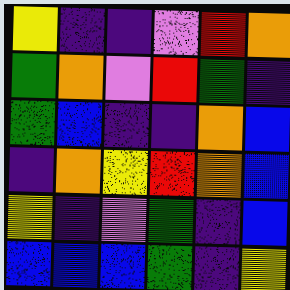[["yellow", "indigo", "indigo", "violet", "red", "orange"], ["green", "orange", "violet", "red", "green", "indigo"], ["green", "blue", "indigo", "indigo", "orange", "blue"], ["indigo", "orange", "yellow", "red", "orange", "blue"], ["yellow", "indigo", "violet", "green", "indigo", "blue"], ["blue", "blue", "blue", "green", "indigo", "yellow"]]